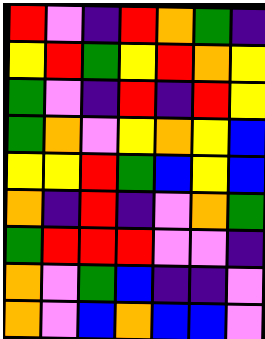[["red", "violet", "indigo", "red", "orange", "green", "indigo"], ["yellow", "red", "green", "yellow", "red", "orange", "yellow"], ["green", "violet", "indigo", "red", "indigo", "red", "yellow"], ["green", "orange", "violet", "yellow", "orange", "yellow", "blue"], ["yellow", "yellow", "red", "green", "blue", "yellow", "blue"], ["orange", "indigo", "red", "indigo", "violet", "orange", "green"], ["green", "red", "red", "red", "violet", "violet", "indigo"], ["orange", "violet", "green", "blue", "indigo", "indigo", "violet"], ["orange", "violet", "blue", "orange", "blue", "blue", "violet"]]